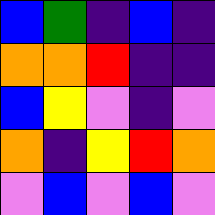[["blue", "green", "indigo", "blue", "indigo"], ["orange", "orange", "red", "indigo", "indigo"], ["blue", "yellow", "violet", "indigo", "violet"], ["orange", "indigo", "yellow", "red", "orange"], ["violet", "blue", "violet", "blue", "violet"]]